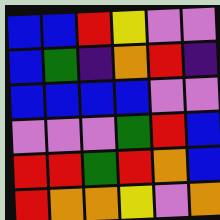[["blue", "blue", "red", "yellow", "violet", "violet"], ["blue", "green", "indigo", "orange", "red", "indigo"], ["blue", "blue", "blue", "blue", "violet", "violet"], ["violet", "violet", "violet", "green", "red", "blue"], ["red", "red", "green", "red", "orange", "blue"], ["red", "orange", "orange", "yellow", "violet", "orange"]]